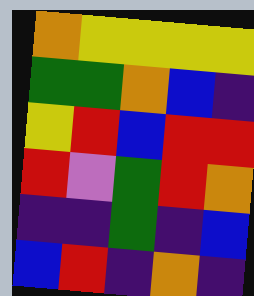[["orange", "yellow", "yellow", "yellow", "yellow"], ["green", "green", "orange", "blue", "indigo"], ["yellow", "red", "blue", "red", "red"], ["red", "violet", "green", "red", "orange"], ["indigo", "indigo", "green", "indigo", "blue"], ["blue", "red", "indigo", "orange", "indigo"]]